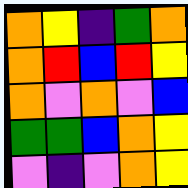[["orange", "yellow", "indigo", "green", "orange"], ["orange", "red", "blue", "red", "yellow"], ["orange", "violet", "orange", "violet", "blue"], ["green", "green", "blue", "orange", "yellow"], ["violet", "indigo", "violet", "orange", "yellow"]]